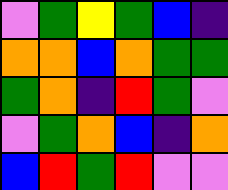[["violet", "green", "yellow", "green", "blue", "indigo"], ["orange", "orange", "blue", "orange", "green", "green"], ["green", "orange", "indigo", "red", "green", "violet"], ["violet", "green", "orange", "blue", "indigo", "orange"], ["blue", "red", "green", "red", "violet", "violet"]]